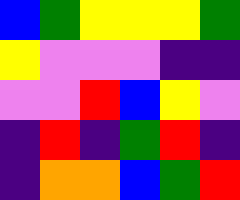[["blue", "green", "yellow", "yellow", "yellow", "green"], ["yellow", "violet", "violet", "violet", "indigo", "indigo"], ["violet", "violet", "red", "blue", "yellow", "violet"], ["indigo", "red", "indigo", "green", "red", "indigo"], ["indigo", "orange", "orange", "blue", "green", "red"]]